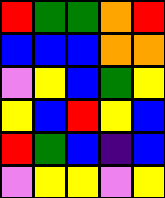[["red", "green", "green", "orange", "red"], ["blue", "blue", "blue", "orange", "orange"], ["violet", "yellow", "blue", "green", "yellow"], ["yellow", "blue", "red", "yellow", "blue"], ["red", "green", "blue", "indigo", "blue"], ["violet", "yellow", "yellow", "violet", "yellow"]]